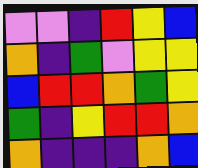[["violet", "violet", "indigo", "red", "yellow", "blue"], ["orange", "indigo", "green", "violet", "yellow", "yellow"], ["blue", "red", "red", "orange", "green", "yellow"], ["green", "indigo", "yellow", "red", "red", "orange"], ["orange", "indigo", "indigo", "indigo", "orange", "blue"]]